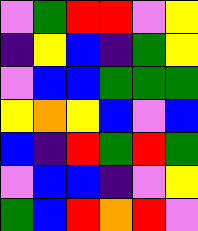[["violet", "green", "red", "red", "violet", "yellow"], ["indigo", "yellow", "blue", "indigo", "green", "yellow"], ["violet", "blue", "blue", "green", "green", "green"], ["yellow", "orange", "yellow", "blue", "violet", "blue"], ["blue", "indigo", "red", "green", "red", "green"], ["violet", "blue", "blue", "indigo", "violet", "yellow"], ["green", "blue", "red", "orange", "red", "violet"]]